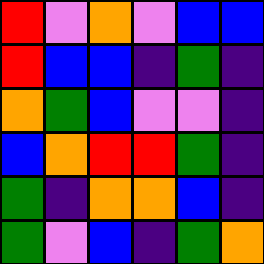[["red", "violet", "orange", "violet", "blue", "blue"], ["red", "blue", "blue", "indigo", "green", "indigo"], ["orange", "green", "blue", "violet", "violet", "indigo"], ["blue", "orange", "red", "red", "green", "indigo"], ["green", "indigo", "orange", "orange", "blue", "indigo"], ["green", "violet", "blue", "indigo", "green", "orange"]]